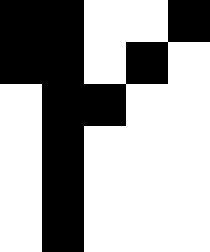[["black", "black", "white", "white", "black"], ["black", "black", "white", "black", "white"], ["white", "black", "black", "white", "white"], ["white", "black", "white", "white", "white"], ["white", "black", "white", "white", "white"], ["white", "black", "white", "white", "white"]]